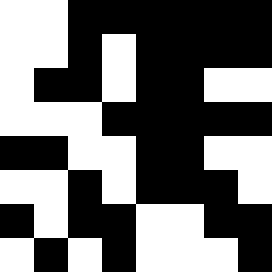[["white", "white", "black", "black", "black", "black", "black", "black"], ["white", "white", "black", "white", "black", "black", "black", "black"], ["white", "black", "black", "white", "black", "black", "white", "white"], ["white", "white", "white", "black", "black", "black", "black", "black"], ["black", "black", "white", "white", "black", "black", "white", "white"], ["white", "white", "black", "white", "black", "black", "black", "white"], ["black", "white", "black", "black", "white", "white", "black", "black"], ["white", "black", "white", "black", "white", "white", "white", "black"]]